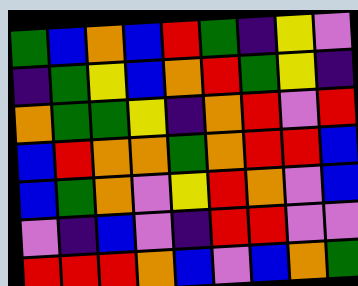[["green", "blue", "orange", "blue", "red", "green", "indigo", "yellow", "violet"], ["indigo", "green", "yellow", "blue", "orange", "red", "green", "yellow", "indigo"], ["orange", "green", "green", "yellow", "indigo", "orange", "red", "violet", "red"], ["blue", "red", "orange", "orange", "green", "orange", "red", "red", "blue"], ["blue", "green", "orange", "violet", "yellow", "red", "orange", "violet", "blue"], ["violet", "indigo", "blue", "violet", "indigo", "red", "red", "violet", "violet"], ["red", "red", "red", "orange", "blue", "violet", "blue", "orange", "green"]]